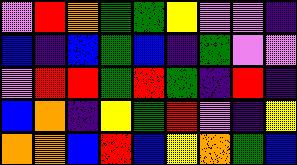[["violet", "red", "orange", "green", "green", "yellow", "violet", "violet", "indigo"], ["blue", "indigo", "blue", "green", "blue", "indigo", "green", "violet", "violet"], ["violet", "red", "red", "green", "red", "green", "indigo", "red", "indigo"], ["blue", "orange", "indigo", "yellow", "green", "red", "violet", "indigo", "yellow"], ["orange", "orange", "blue", "red", "blue", "yellow", "orange", "green", "blue"]]